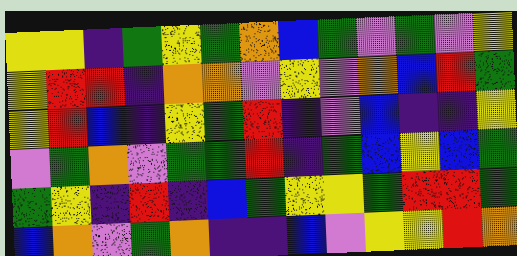[["yellow", "yellow", "indigo", "green", "yellow", "green", "orange", "blue", "green", "violet", "green", "violet", "yellow"], ["yellow", "red", "red", "indigo", "orange", "orange", "violet", "yellow", "violet", "orange", "blue", "red", "green"], ["yellow", "red", "blue", "indigo", "yellow", "green", "red", "indigo", "violet", "blue", "indigo", "indigo", "yellow"], ["violet", "green", "orange", "violet", "green", "green", "red", "indigo", "green", "blue", "yellow", "blue", "green"], ["green", "yellow", "indigo", "red", "indigo", "blue", "green", "yellow", "yellow", "green", "red", "red", "green"], ["blue", "orange", "violet", "green", "orange", "indigo", "indigo", "blue", "violet", "yellow", "yellow", "red", "orange"]]